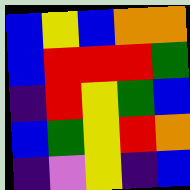[["blue", "yellow", "blue", "orange", "orange"], ["blue", "red", "red", "red", "green"], ["indigo", "red", "yellow", "green", "blue"], ["blue", "green", "yellow", "red", "orange"], ["indigo", "violet", "yellow", "indigo", "blue"]]